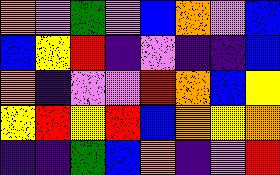[["orange", "violet", "green", "violet", "blue", "orange", "violet", "blue"], ["blue", "yellow", "red", "indigo", "violet", "indigo", "indigo", "blue"], ["orange", "indigo", "violet", "violet", "red", "orange", "blue", "yellow"], ["yellow", "red", "yellow", "red", "blue", "orange", "yellow", "orange"], ["indigo", "indigo", "green", "blue", "orange", "indigo", "violet", "red"]]